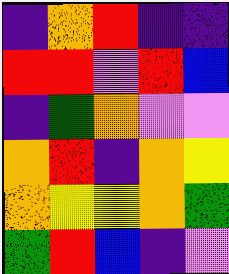[["indigo", "orange", "red", "indigo", "indigo"], ["red", "red", "violet", "red", "blue"], ["indigo", "green", "orange", "violet", "violet"], ["orange", "red", "indigo", "orange", "yellow"], ["orange", "yellow", "yellow", "orange", "green"], ["green", "red", "blue", "indigo", "violet"]]